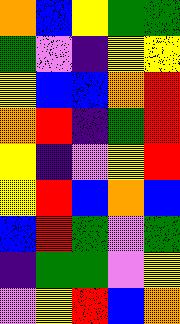[["orange", "blue", "yellow", "green", "green"], ["green", "violet", "indigo", "yellow", "yellow"], ["yellow", "blue", "blue", "orange", "red"], ["orange", "red", "indigo", "green", "red"], ["yellow", "indigo", "violet", "yellow", "red"], ["yellow", "red", "blue", "orange", "blue"], ["blue", "red", "green", "violet", "green"], ["indigo", "green", "green", "violet", "yellow"], ["violet", "yellow", "red", "blue", "orange"]]